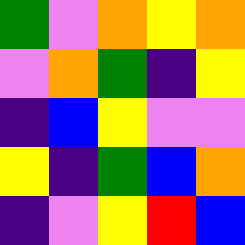[["green", "violet", "orange", "yellow", "orange"], ["violet", "orange", "green", "indigo", "yellow"], ["indigo", "blue", "yellow", "violet", "violet"], ["yellow", "indigo", "green", "blue", "orange"], ["indigo", "violet", "yellow", "red", "blue"]]